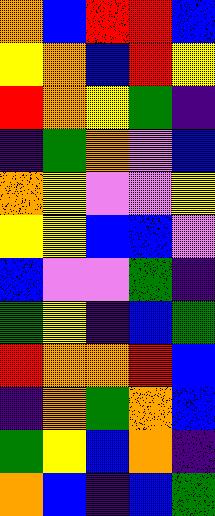[["orange", "blue", "red", "red", "blue"], ["yellow", "orange", "blue", "red", "yellow"], ["red", "orange", "yellow", "green", "indigo"], ["indigo", "green", "orange", "violet", "blue"], ["orange", "yellow", "violet", "violet", "yellow"], ["yellow", "yellow", "blue", "blue", "violet"], ["blue", "violet", "violet", "green", "indigo"], ["green", "yellow", "indigo", "blue", "green"], ["red", "orange", "orange", "red", "blue"], ["indigo", "orange", "green", "orange", "blue"], ["green", "yellow", "blue", "orange", "indigo"], ["orange", "blue", "indigo", "blue", "green"]]